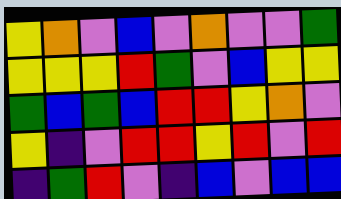[["yellow", "orange", "violet", "blue", "violet", "orange", "violet", "violet", "green"], ["yellow", "yellow", "yellow", "red", "green", "violet", "blue", "yellow", "yellow"], ["green", "blue", "green", "blue", "red", "red", "yellow", "orange", "violet"], ["yellow", "indigo", "violet", "red", "red", "yellow", "red", "violet", "red"], ["indigo", "green", "red", "violet", "indigo", "blue", "violet", "blue", "blue"]]